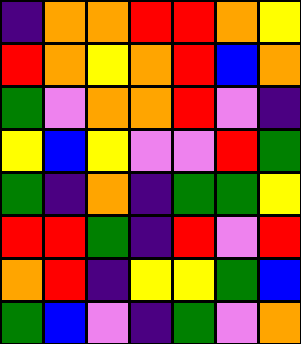[["indigo", "orange", "orange", "red", "red", "orange", "yellow"], ["red", "orange", "yellow", "orange", "red", "blue", "orange"], ["green", "violet", "orange", "orange", "red", "violet", "indigo"], ["yellow", "blue", "yellow", "violet", "violet", "red", "green"], ["green", "indigo", "orange", "indigo", "green", "green", "yellow"], ["red", "red", "green", "indigo", "red", "violet", "red"], ["orange", "red", "indigo", "yellow", "yellow", "green", "blue"], ["green", "blue", "violet", "indigo", "green", "violet", "orange"]]